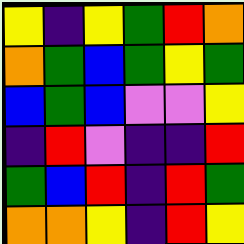[["yellow", "indigo", "yellow", "green", "red", "orange"], ["orange", "green", "blue", "green", "yellow", "green"], ["blue", "green", "blue", "violet", "violet", "yellow"], ["indigo", "red", "violet", "indigo", "indigo", "red"], ["green", "blue", "red", "indigo", "red", "green"], ["orange", "orange", "yellow", "indigo", "red", "yellow"]]